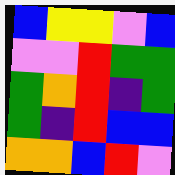[["blue", "yellow", "yellow", "violet", "blue"], ["violet", "violet", "red", "green", "green"], ["green", "orange", "red", "indigo", "green"], ["green", "indigo", "red", "blue", "blue"], ["orange", "orange", "blue", "red", "violet"]]